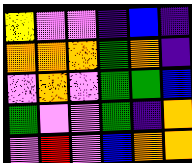[["yellow", "violet", "violet", "indigo", "blue", "indigo"], ["orange", "orange", "orange", "green", "orange", "indigo"], ["violet", "orange", "violet", "green", "green", "blue"], ["green", "violet", "violet", "green", "indigo", "orange"], ["violet", "red", "violet", "blue", "orange", "orange"]]